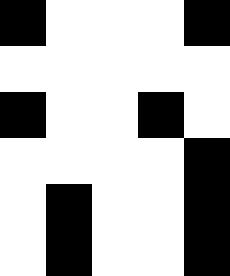[["black", "white", "white", "white", "black"], ["white", "white", "white", "white", "white"], ["black", "white", "white", "black", "white"], ["white", "white", "white", "white", "black"], ["white", "black", "white", "white", "black"], ["white", "black", "white", "white", "black"]]